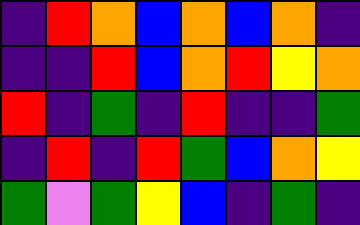[["indigo", "red", "orange", "blue", "orange", "blue", "orange", "indigo"], ["indigo", "indigo", "red", "blue", "orange", "red", "yellow", "orange"], ["red", "indigo", "green", "indigo", "red", "indigo", "indigo", "green"], ["indigo", "red", "indigo", "red", "green", "blue", "orange", "yellow"], ["green", "violet", "green", "yellow", "blue", "indigo", "green", "indigo"]]